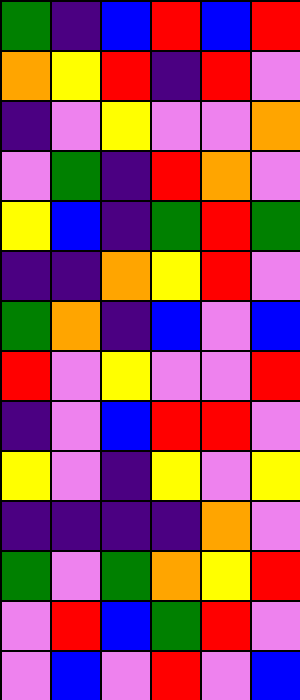[["green", "indigo", "blue", "red", "blue", "red"], ["orange", "yellow", "red", "indigo", "red", "violet"], ["indigo", "violet", "yellow", "violet", "violet", "orange"], ["violet", "green", "indigo", "red", "orange", "violet"], ["yellow", "blue", "indigo", "green", "red", "green"], ["indigo", "indigo", "orange", "yellow", "red", "violet"], ["green", "orange", "indigo", "blue", "violet", "blue"], ["red", "violet", "yellow", "violet", "violet", "red"], ["indigo", "violet", "blue", "red", "red", "violet"], ["yellow", "violet", "indigo", "yellow", "violet", "yellow"], ["indigo", "indigo", "indigo", "indigo", "orange", "violet"], ["green", "violet", "green", "orange", "yellow", "red"], ["violet", "red", "blue", "green", "red", "violet"], ["violet", "blue", "violet", "red", "violet", "blue"]]